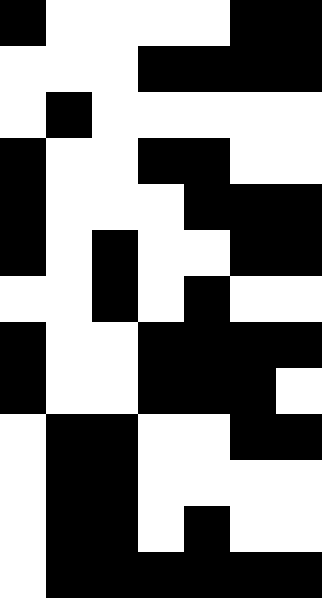[["black", "white", "white", "white", "white", "black", "black"], ["white", "white", "white", "black", "black", "black", "black"], ["white", "black", "white", "white", "white", "white", "white"], ["black", "white", "white", "black", "black", "white", "white"], ["black", "white", "white", "white", "black", "black", "black"], ["black", "white", "black", "white", "white", "black", "black"], ["white", "white", "black", "white", "black", "white", "white"], ["black", "white", "white", "black", "black", "black", "black"], ["black", "white", "white", "black", "black", "black", "white"], ["white", "black", "black", "white", "white", "black", "black"], ["white", "black", "black", "white", "white", "white", "white"], ["white", "black", "black", "white", "black", "white", "white"], ["white", "black", "black", "black", "black", "black", "black"]]